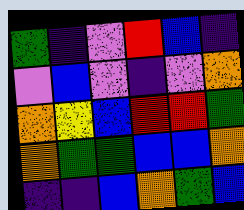[["green", "indigo", "violet", "red", "blue", "indigo"], ["violet", "blue", "violet", "indigo", "violet", "orange"], ["orange", "yellow", "blue", "red", "red", "green"], ["orange", "green", "green", "blue", "blue", "orange"], ["indigo", "indigo", "blue", "orange", "green", "blue"]]